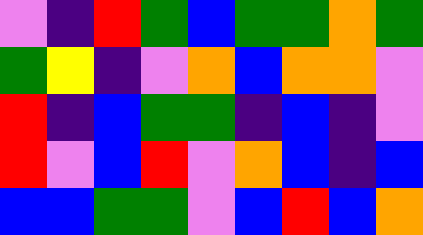[["violet", "indigo", "red", "green", "blue", "green", "green", "orange", "green"], ["green", "yellow", "indigo", "violet", "orange", "blue", "orange", "orange", "violet"], ["red", "indigo", "blue", "green", "green", "indigo", "blue", "indigo", "violet"], ["red", "violet", "blue", "red", "violet", "orange", "blue", "indigo", "blue"], ["blue", "blue", "green", "green", "violet", "blue", "red", "blue", "orange"]]